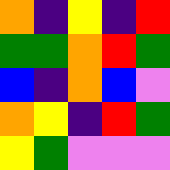[["orange", "indigo", "yellow", "indigo", "red"], ["green", "green", "orange", "red", "green"], ["blue", "indigo", "orange", "blue", "violet"], ["orange", "yellow", "indigo", "red", "green"], ["yellow", "green", "violet", "violet", "violet"]]